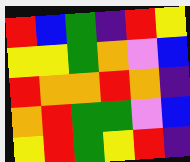[["red", "blue", "green", "indigo", "red", "yellow"], ["yellow", "yellow", "green", "orange", "violet", "blue"], ["red", "orange", "orange", "red", "orange", "indigo"], ["orange", "red", "green", "green", "violet", "blue"], ["yellow", "red", "green", "yellow", "red", "indigo"]]